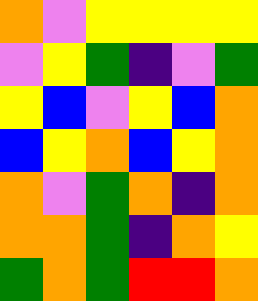[["orange", "violet", "yellow", "yellow", "yellow", "yellow"], ["violet", "yellow", "green", "indigo", "violet", "green"], ["yellow", "blue", "violet", "yellow", "blue", "orange"], ["blue", "yellow", "orange", "blue", "yellow", "orange"], ["orange", "violet", "green", "orange", "indigo", "orange"], ["orange", "orange", "green", "indigo", "orange", "yellow"], ["green", "orange", "green", "red", "red", "orange"]]